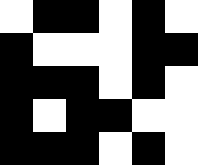[["white", "black", "black", "white", "black", "white"], ["black", "white", "white", "white", "black", "black"], ["black", "black", "black", "white", "black", "white"], ["black", "white", "black", "black", "white", "white"], ["black", "black", "black", "white", "black", "white"]]